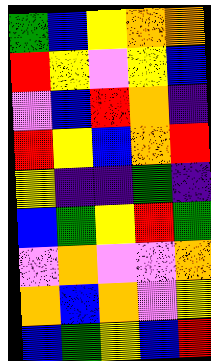[["green", "blue", "yellow", "orange", "orange"], ["red", "yellow", "violet", "yellow", "blue"], ["violet", "blue", "red", "orange", "indigo"], ["red", "yellow", "blue", "orange", "red"], ["yellow", "indigo", "indigo", "green", "indigo"], ["blue", "green", "yellow", "red", "green"], ["violet", "orange", "violet", "violet", "orange"], ["orange", "blue", "orange", "violet", "yellow"], ["blue", "green", "yellow", "blue", "red"]]